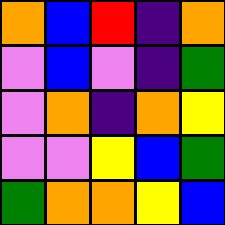[["orange", "blue", "red", "indigo", "orange"], ["violet", "blue", "violet", "indigo", "green"], ["violet", "orange", "indigo", "orange", "yellow"], ["violet", "violet", "yellow", "blue", "green"], ["green", "orange", "orange", "yellow", "blue"]]